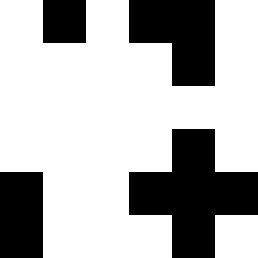[["white", "black", "white", "black", "black", "white"], ["white", "white", "white", "white", "black", "white"], ["white", "white", "white", "white", "white", "white"], ["white", "white", "white", "white", "black", "white"], ["black", "white", "white", "black", "black", "black"], ["black", "white", "white", "white", "black", "white"]]